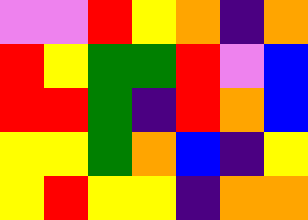[["violet", "violet", "red", "yellow", "orange", "indigo", "orange"], ["red", "yellow", "green", "green", "red", "violet", "blue"], ["red", "red", "green", "indigo", "red", "orange", "blue"], ["yellow", "yellow", "green", "orange", "blue", "indigo", "yellow"], ["yellow", "red", "yellow", "yellow", "indigo", "orange", "orange"]]